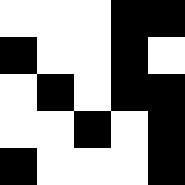[["white", "white", "white", "black", "black"], ["black", "white", "white", "black", "white"], ["white", "black", "white", "black", "black"], ["white", "white", "black", "white", "black"], ["black", "white", "white", "white", "black"]]